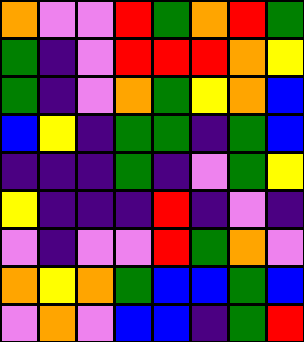[["orange", "violet", "violet", "red", "green", "orange", "red", "green"], ["green", "indigo", "violet", "red", "red", "red", "orange", "yellow"], ["green", "indigo", "violet", "orange", "green", "yellow", "orange", "blue"], ["blue", "yellow", "indigo", "green", "green", "indigo", "green", "blue"], ["indigo", "indigo", "indigo", "green", "indigo", "violet", "green", "yellow"], ["yellow", "indigo", "indigo", "indigo", "red", "indigo", "violet", "indigo"], ["violet", "indigo", "violet", "violet", "red", "green", "orange", "violet"], ["orange", "yellow", "orange", "green", "blue", "blue", "green", "blue"], ["violet", "orange", "violet", "blue", "blue", "indigo", "green", "red"]]